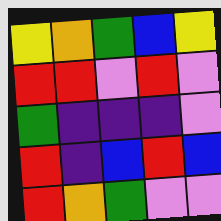[["yellow", "orange", "green", "blue", "yellow"], ["red", "red", "violet", "red", "violet"], ["green", "indigo", "indigo", "indigo", "violet"], ["red", "indigo", "blue", "red", "blue"], ["red", "orange", "green", "violet", "violet"]]